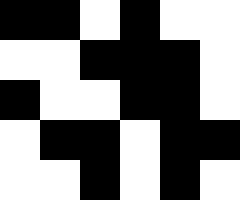[["black", "black", "white", "black", "white", "white"], ["white", "white", "black", "black", "black", "white"], ["black", "white", "white", "black", "black", "white"], ["white", "black", "black", "white", "black", "black"], ["white", "white", "black", "white", "black", "white"]]